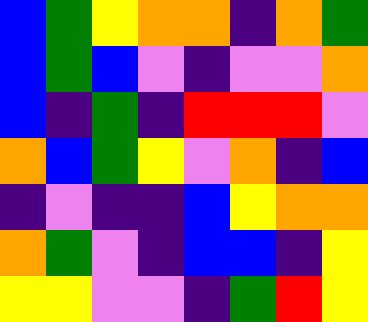[["blue", "green", "yellow", "orange", "orange", "indigo", "orange", "green"], ["blue", "green", "blue", "violet", "indigo", "violet", "violet", "orange"], ["blue", "indigo", "green", "indigo", "red", "red", "red", "violet"], ["orange", "blue", "green", "yellow", "violet", "orange", "indigo", "blue"], ["indigo", "violet", "indigo", "indigo", "blue", "yellow", "orange", "orange"], ["orange", "green", "violet", "indigo", "blue", "blue", "indigo", "yellow"], ["yellow", "yellow", "violet", "violet", "indigo", "green", "red", "yellow"]]